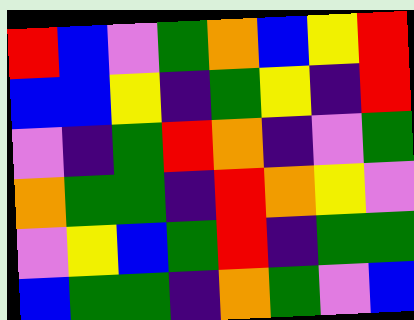[["red", "blue", "violet", "green", "orange", "blue", "yellow", "red"], ["blue", "blue", "yellow", "indigo", "green", "yellow", "indigo", "red"], ["violet", "indigo", "green", "red", "orange", "indigo", "violet", "green"], ["orange", "green", "green", "indigo", "red", "orange", "yellow", "violet"], ["violet", "yellow", "blue", "green", "red", "indigo", "green", "green"], ["blue", "green", "green", "indigo", "orange", "green", "violet", "blue"]]